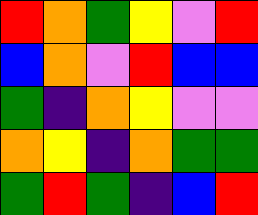[["red", "orange", "green", "yellow", "violet", "red"], ["blue", "orange", "violet", "red", "blue", "blue"], ["green", "indigo", "orange", "yellow", "violet", "violet"], ["orange", "yellow", "indigo", "orange", "green", "green"], ["green", "red", "green", "indigo", "blue", "red"]]